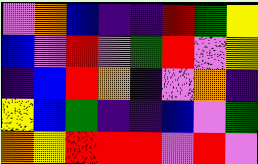[["violet", "orange", "blue", "indigo", "indigo", "red", "green", "yellow"], ["blue", "violet", "red", "violet", "green", "red", "violet", "yellow"], ["indigo", "blue", "red", "orange", "indigo", "violet", "orange", "indigo"], ["yellow", "blue", "green", "indigo", "indigo", "blue", "violet", "green"], ["orange", "yellow", "red", "red", "red", "violet", "red", "violet"]]